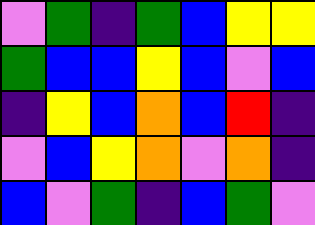[["violet", "green", "indigo", "green", "blue", "yellow", "yellow"], ["green", "blue", "blue", "yellow", "blue", "violet", "blue"], ["indigo", "yellow", "blue", "orange", "blue", "red", "indigo"], ["violet", "blue", "yellow", "orange", "violet", "orange", "indigo"], ["blue", "violet", "green", "indigo", "blue", "green", "violet"]]